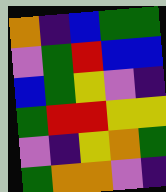[["orange", "indigo", "blue", "green", "green"], ["violet", "green", "red", "blue", "blue"], ["blue", "green", "yellow", "violet", "indigo"], ["green", "red", "red", "yellow", "yellow"], ["violet", "indigo", "yellow", "orange", "green"], ["green", "orange", "orange", "violet", "indigo"]]